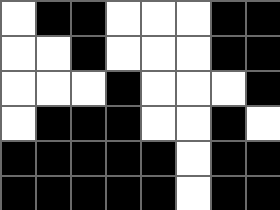[["white", "black", "black", "white", "white", "white", "black", "black"], ["white", "white", "black", "white", "white", "white", "black", "black"], ["white", "white", "white", "black", "white", "white", "white", "black"], ["white", "black", "black", "black", "white", "white", "black", "white"], ["black", "black", "black", "black", "black", "white", "black", "black"], ["black", "black", "black", "black", "black", "white", "black", "black"]]